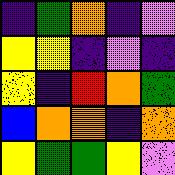[["indigo", "green", "orange", "indigo", "violet"], ["yellow", "yellow", "indigo", "violet", "indigo"], ["yellow", "indigo", "red", "orange", "green"], ["blue", "orange", "orange", "indigo", "orange"], ["yellow", "green", "green", "yellow", "violet"]]